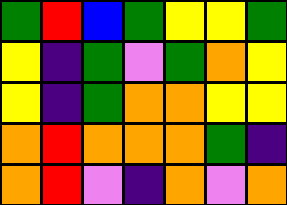[["green", "red", "blue", "green", "yellow", "yellow", "green"], ["yellow", "indigo", "green", "violet", "green", "orange", "yellow"], ["yellow", "indigo", "green", "orange", "orange", "yellow", "yellow"], ["orange", "red", "orange", "orange", "orange", "green", "indigo"], ["orange", "red", "violet", "indigo", "orange", "violet", "orange"]]